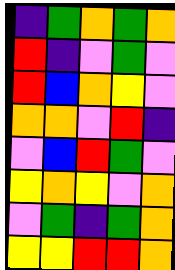[["indigo", "green", "orange", "green", "orange"], ["red", "indigo", "violet", "green", "violet"], ["red", "blue", "orange", "yellow", "violet"], ["orange", "orange", "violet", "red", "indigo"], ["violet", "blue", "red", "green", "violet"], ["yellow", "orange", "yellow", "violet", "orange"], ["violet", "green", "indigo", "green", "orange"], ["yellow", "yellow", "red", "red", "orange"]]